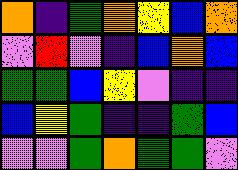[["orange", "indigo", "green", "orange", "yellow", "blue", "orange"], ["violet", "red", "violet", "indigo", "blue", "orange", "blue"], ["green", "green", "blue", "yellow", "violet", "indigo", "indigo"], ["blue", "yellow", "green", "indigo", "indigo", "green", "blue"], ["violet", "violet", "green", "orange", "green", "green", "violet"]]